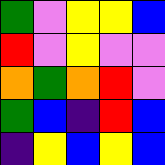[["green", "violet", "yellow", "yellow", "blue"], ["red", "violet", "yellow", "violet", "violet"], ["orange", "green", "orange", "red", "violet"], ["green", "blue", "indigo", "red", "blue"], ["indigo", "yellow", "blue", "yellow", "blue"]]